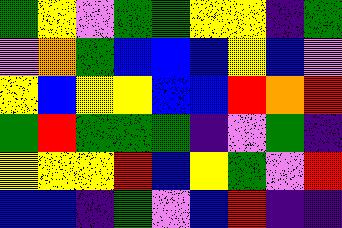[["green", "yellow", "violet", "green", "green", "yellow", "yellow", "indigo", "green"], ["violet", "orange", "green", "blue", "blue", "blue", "yellow", "blue", "violet"], ["yellow", "blue", "yellow", "yellow", "blue", "blue", "red", "orange", "red"], ["green", "red", "green", "green", "green", "indigo", "violet", "green", "indigo"], ["yellow", "yellow", "yellow", "red", "blue", "yellow", "green", "violet", "red"], ["blue", "blue", "indigo", "green", "violet", "blue", "red", "indigo", "indigo"]]